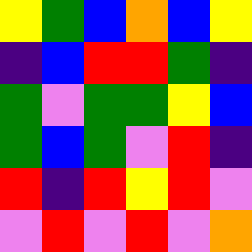[["yellow", "green", "blue", "orange", "blue", "yellow"], ["indigo", "blue", "red", "red", "green", "indigo"], ["green", "violet", "green", "green", "yellow", "blue"], ["green", "blue", "green", "violet", "red", "indigo"], ["red", "indigo", "red", "yellow", "red", "violet"], ["violet", "red", "violet", "red", "violet", "orange"]]